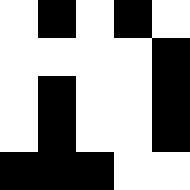[["white", "black", "white", "black", "white"], ["white", "white", "white", "white", "black"], ["white", "black", "white", "white", "black"], ["white", "black", "white", "white", "black"], ["black", "black", "black", "white", "white"]]